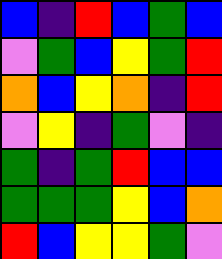[["blue", "indigo", "red", "blue", "green", "blue"], ["violet", "green", "blue", "yellow", "green", "red"], ["orange", "blue", "yellow", "orange", "indigo", "red"], ["violet", "yellow", "indigo", "green", "violet", "indigo"], ["green", "indigo", "green", "red", "blue", "blue"], ["green", "green", "green", "yellow", "blue", "orange"], ["red", "blue", "yellow", "yellow", "green", "violet"]]